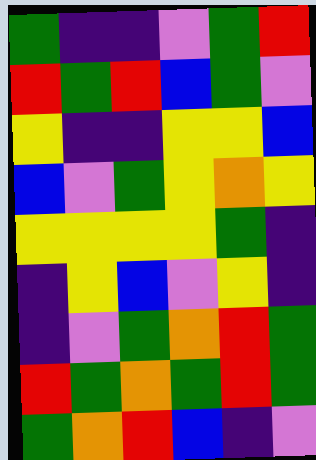[["green", "indigo", "indigo", "violet", "green", "red"], ["red", "green", "red", "blue", "green", "violet"], ["yellow", "indigo", "indigo", "yellow", "yellow", "blue"], ["blue", "violet", "green", "yellow", "orange", "yellow"], ["yellow", "yellow", "yellow", "yellow", "green", "indigo"], ["indigo", "yellow", "blue", "violet", "yellow", "indigo"], ["indigo", "violet", "green", "orange", "red", "green"], ["red", "green", "orange", "green", "red", "green"], ["green", "orange", "red", "blue", "indigo", "violet"]]